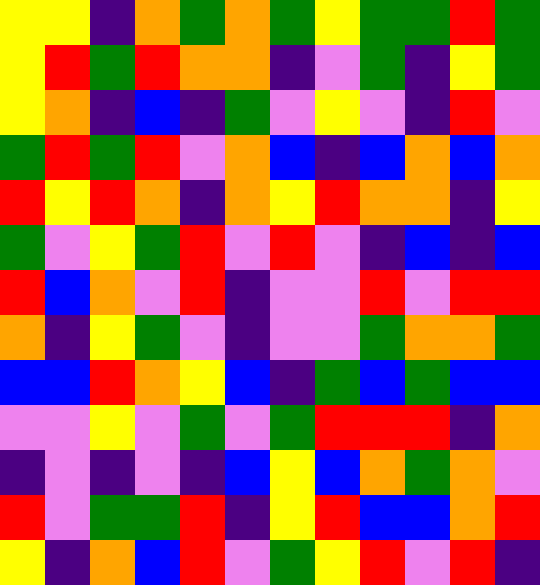[["yellow", "yellow", "indigo", "orange", "green", "orange", "green", "yellow", "green", "green", "red", "green"], ["yellow", "red", "green", "red", "orange", "orange", "indigo", "violet", "green", "indigo", "yellow", "green"], ["yellow", "orange", "indigo", "blue", "indigo", "green", "violet", "yellow", "violet", "indigo", "red", "violet"], ["green", "red", "green", "red", "violet", "orange", "blue", "indigo", "blue", "orange", "blue", "orange"], ["red", "yellow", "red", "orange", "indigo", "orange", "yellow", "red", "orange", "orange", "indigo", "yellow"], ["green", "violet", "yellow", "green", "red", "violet", "red", "violet", "indigo", "blue", "indigo", "blue"], ["red", "blue", "orange", "violet", "red", "indigo", "violet", "violet", "red", "violet", "red", "red"], ["orange", "indigo", "yellow", "green", "violet", "indigo", "violet", "violet", "green", "orange", "orange", "green"], ["blue", "blue", "red", "orange", "yellow", "blue", "indigo", "green", "blue", "green", "blue", "blue"], ["violet", "violet", "yellow", "violet", "green", "violet", "green", "red", "red", "red", "indigo", "orange"], ["indigo", "violet", "indigo", "violet", "indigo", "blue", "yellow", "blue", "orange", "green", "orange", "violet"], ["red", "violet", "green", "green", "red", "indigo", "yellow", "red", "blue", "blue", "orange", "red"], ["yellow", "indigo", "orange", "blue", "red", "violet", "green", "yellow", "red", "violet", "red", "indigo"]]